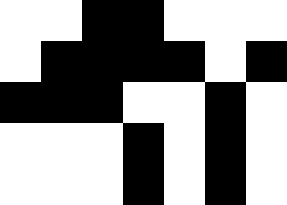[["white", "white", "black", "black", "white", "white", "white"], ["white", "black", "black", "black", "black", "white", "black"], ["black", "black", "black", "white", "white", "black", "white"], ["white", "white", "white", "black", "white", "black", "white"], ["white", "white", "white", "black", "white", "black", "white"]]